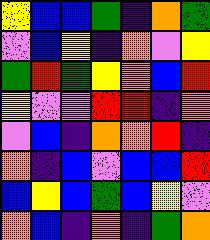[["yellow", "blue", "blue", "green", "indigo", "orange", "green"], ["violet", "blue", "yellow", "indigo", "orange", "violet", "yellow"], ["green", "red", "green", "yellow", "orange", "blue", "red"], ["yellow", "violet", "violet", "red", "red", "indigo", "orange"], ["violet", "blue", "indigo", "orange", "orange", "red", "indigo"], ["orange", "indigo", "blue", "violet", "blue", "blue", "red"], ["blue", "yellow", "blue", "green", "blue", "yellow", "violet"], ["orange", "blue", "indigo", "orange", "indigo", "green", "orange"]]